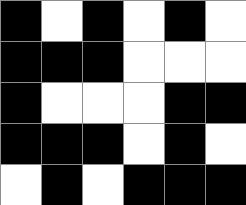[["black", "white", "black", "white", "black", "white"], ["black", "black", "black", "white", "white", "white"], ["black", "white", "white", "white", "black", "black"], ["black", "black", "black", "white", "black", "white"], ["white", "black", "white", "black", "black", "black"]]